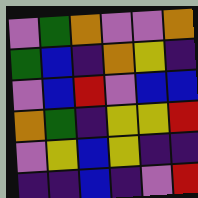[["violet", "green", "orange", "violet", "violet", "orange"], ["green", "blue", "indigo", "orange", "yellow", "indigo"], ["violet", "blue", "red", "violet", "blue", "blue"], ["orange", "green", "indigo", "yellow", "yellow", "red"], ["violet", "yellow", "blue", "yellow", "indigo", "indigo"], ["indigo", "indigo", "blue", "indigo", "violet", "red"]]